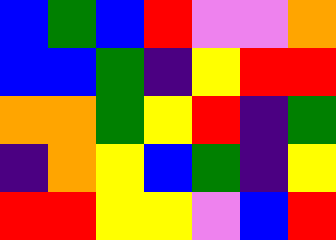[["blue", "green", "blue", "red", "violet", "violet", "orange"], ["blue", "blue", "green", "indigo", "yellow", "red", "red"], ["orange", "orange", "green", "yellow", "red", "indigo", "green"], ["indigo", "orange", "yellow", "blue", "green", "indigo", "yellow"], ["red", "red", "yellow", "yellow", "violet", "blue", "red"]]